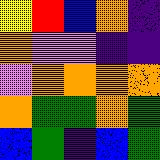[["yellow", "red", "blue", "orange", "indigo"], ["orange", "violet", "violet", "indigo", "indigo"], ["violet", "orange", "orange", "orange", "orange"], ["orange", "green", "green", "orange", "green"], ["blue", "green", "indigo", "blue", "green"]]